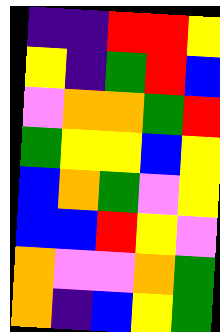[["indigo", "indigo", "red", "red", "yellow"], ["yellow", "indigo", "green", "red", "blue"], ["violet", "orange", "orange", "green", "red"], ["green", "yellow", "yellow", "blue", "yellow"], ["blue", "orange", "green", "violet", "yellow"], ["blue", "blue", "red", "yellow", "violet"], ["orange", "violet", "violet", "orange", "green"], ["orange", "indigo", "blue", "yellow", "green"]]